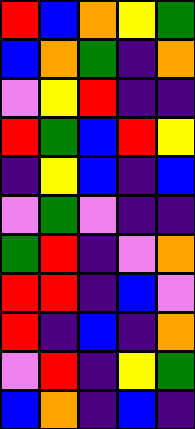[["red", "blue", "orange", "yellow", "green"], ["blue", "orange", "green", "indigo", "orange"], ["violet", "yellow", "red", "indigo", "indigo"], ["red", "green", "blue", "red", "yellow"], ["indigo", "yellow", "blue", "indigo", "blue"], ["violet", "green", "violet", "indigo", "indigo"], ["green", "red", "indigo", "violet", "orange"], ["red", "red", "indigo", "blue", "violet"], ["red", "indigo", "blue", "indigo", "orange"], ["violet", "red", "indigo", "yellow", "green"], ["blue", "orange", "indigo", "blue", "indigo"]]